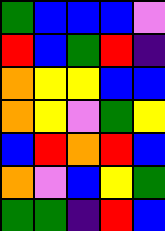[["green", "blue", "blue", "blue", "violet"], ["red", "blue", "green", "red", "indigo"], ["orange", "yellow", "yellow", "blue", "blue"], ["orange", "yellow", "violet", "green", "yellow"], ["blue", "red", "orange", "red", "blue"], ["orange", "violet", "blue", "yellow", "green"], ["green", "green", "indigo", "red", "blue"]]